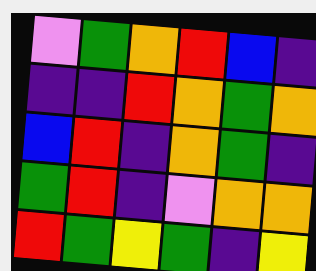[["violet", "green", "orange", "red", "blue", "indigo"], ["indigo", "indigo", "red", "orange", "green", "orange"], ["blue", "red", "indigo", "orange", "green", "indigo"], ["green", "red", "indigo", "violet", "orange", "orange"], ["red", "green", "yellow", "green", "indigo", "yellow"]]